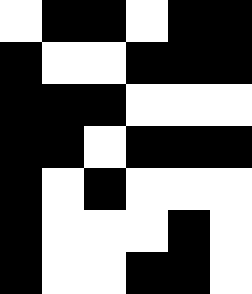[["white", "black", "black", "white", "black", "black"], ["black", "white", "white", "black", "black", "black"], ["black", "black", "black", "white", "white", "white"], ["black", "black", "white", "black", "black", "black"], ["black", "white", "black", "white", "white", "white"], ["black", "white", "white", "white", "black", "white"], ["black", "white", "white", "black", "black", "white"]]